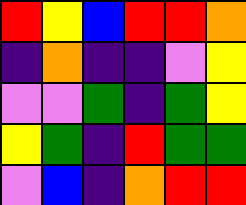[["red", "yellow", "blue", "red", "red", "orange"], ["indigo", "orange", "indigo", "indigo", "violet", "yellow"], ["violet", "violet", "green", "indigo", "green", "yellow"], ["yellow", "green", "indigo", "red", "green", "green"], ["violet", "blue", "indigo", "orange", "red", "red"]]